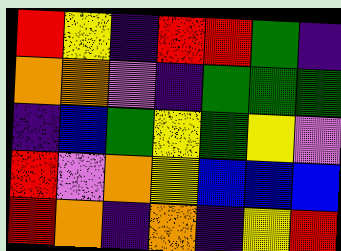[["red", "yellow", "indigo", "red", "red", "green", "indigo"], ["orange", "orange", "violet", "indigo", "green", "green", "green"], ["indigo", "blue", "green", "yellow", "green", "yellow", "violet"], ["red", "violet", "orange", "yellow", "blue", "blue", "blue"], ["red", "orange", "indigo", "orange", "indigo", "yellow", "red"]]